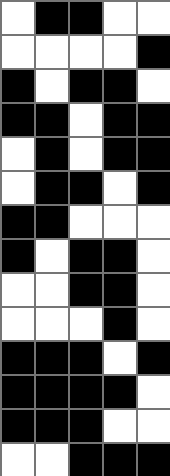[["white", "black", "black", "white", "white"], ["white", "white", "white", "white", "black"], ["black", "white", "black", "black", "white"], ["black", "black", "white", "black", "black"], ["white", "black", "white", "black", "black"], ["white", "black", "black", "white", "black"], ["black", "black", "white", "white", "white"], ["black", "white", "black", "black", "white"], ["white", "white", "black", "black", "white"], ["white", "white", "white", "black", "white"], ["black", "black", "black", "white", "black"], ["black", "black", "black", "black", "white"], ["black", "black", "black", "white", "white"], ["white", "white", "black", "black", "black"]]